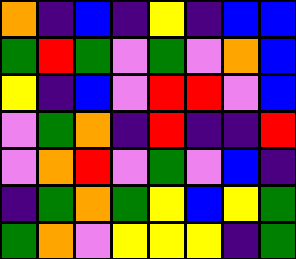[["orange", "indigo", "blue", "indigo", "yellow", "indigo", "blue", "blue"], ["green", "red", "green", "violet", "green", "violet", "orange", "blue"], ["yellow", "indigo", "blue", "violet", "red", "red", "violet", "blue"], ["violet", "green", "orange", "indigo", "red", "indigo", "indigo", "red"], ["violet", "orange", "red", "violet", "green", "violet", "blue", "indigo"], ["indigo", "green", "orange", "green", "yellow", "blue", "yellow", "green"], ["green", "orange", "violet", "yellow", "yellow", "yellow", "indigo", "green"]]